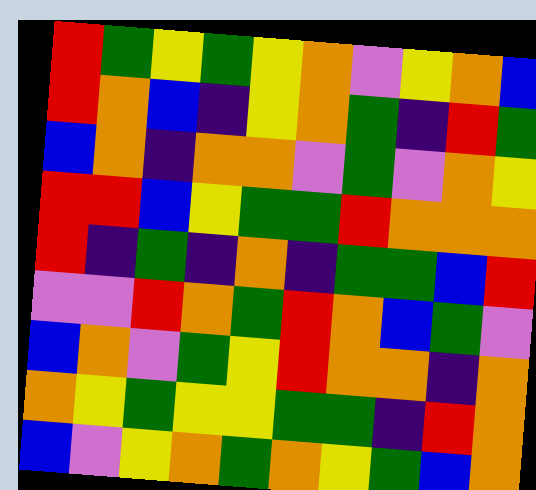[["red", "green", "yellow", "green", "yellow", "orange", "violet", "yellow", "orange", "blue"], ["red", "orange", "blue", "indigo", "yellow", "orange", "green", "indigo", "red", "green"], ["blue", "orange", "indigo", "orange", "orange", "violet", "green", "violet", "orange", "yellow"], ["red", "red", "blue", "yellow", "green", "green", "red", "orange", "orange", "orange"], ["red", "indigo", "green", "indigo", "orange", "indigo", "green", "green", "blue", "red"], ["violet", "violet", "red", "orange", "green", "red", "orange", "blue", "green", "violet"], ["blue", "orange", "violet", "green", "yellow", "red", "orange", "orange", "indigo", "orange"], ["orange", "yellow", "green", "yellow", "yellow", "green", "green", "indigo", "red", "orange"], ["blue", "violet", "yellow", "orange", "green", "orange", "yellow", "green", "blue", "orange"]]